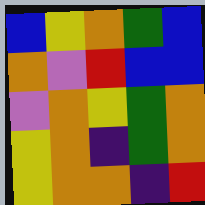[["blue", "yellow", "orange", "green", "blue"], ["orange", "violet", "red", "blue", "blue"], ["violet", "orange", "yellow", "green", "orange"], ["yellow", "orange", "indigo", "green", "orange"], ["yellow", "orange", "orange", "indigo", "red"]]